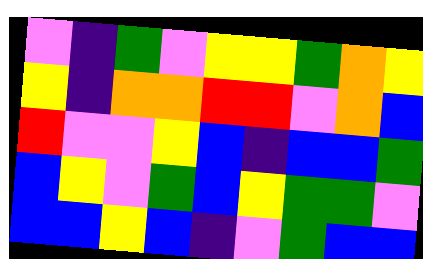[["violet", "indigo", "green", "violet", "yellow", "yellow", "green", "orange", "yellow"], ["yellow", "indigo", "orange", "orange", "red", "red", "violet", "orange", "blue"], ["red", "violet", "violet", "yellow", "blue", "indigo", "blue", "blue", "green"], ["blue", "yellow", "violet", "green", "blue", "yellow", "green", "green", "violet"], ["blue", "blue", "yellow", "blue", "indigo", "violet", "green", "blue", "blue"]]